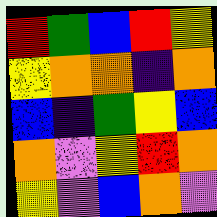[["red", "green", "blue", "red", "yellow"], ["yellow", "orange", "orange", "indigo", "orange"], ["blue", "indigo", "green", "yellow", "blue"], ["orange", "violet", "yellow", "red", "orange"], ["yellow", "violet", "blue", "orange", "violet"]]